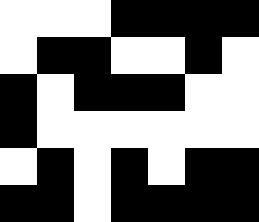[["white", "white", "white", "black", "black", "black", "black"], ["white", "black", "black", "white", "white", "black", "white"], ["black", "white", "black", "black", "black", "white", "white"], ["black", "white", "white", "white", "white", "white", "white"], ["white", "black", "white", "black", "white", "black", "black"], ["black", "black", "white", "black", "black", "black", "black"]]